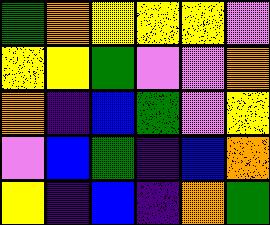[["green", "orange", "yellow", "yellow", "yellow", "violet"], ["yellow", "yellow", "green", "violet", "violet", "orange"], ["orange", "indigo", "blue", "green", "violet", "yellow"], ["violet", "blue", "green", "indigo", "blue", "orange"], ["yellow", "indigo", "blue", "indigo", "orange", "green"]]